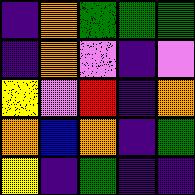[["indigo", "orange", "green", "green", "green"], ["indigo", "orange", "violet", "indigo", "violet"], ["yellow", "violet", "red", "indigo", "orange"], ["orange", "blue", "orange", "indigo", "green"], ["yellow", "indigo", "green", "indigo", "indigo"]]